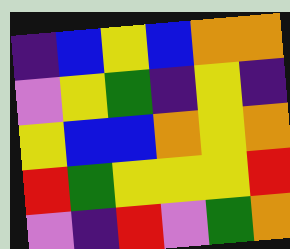[["indigo", "blue", "yellow", "blue", "orange", "orange"], ["violet", "yellow", "green", "indigo", "yellow", "indigo"], ["yellow", "blue", "blue", "orange", "yellow", "orange"], ["red", "green", "yellow", "yellow", "yellow", "red"], ["violet", "indigo", "red", "violet", "green", "orange"]]